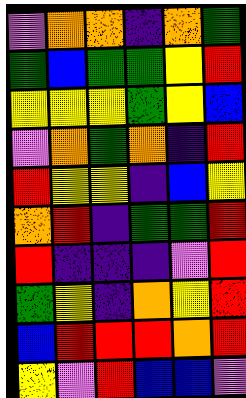[["violet", "orange", "orange", "indigo", "orange", "green"], ["green", "blue", "green", "green", "yellow", "red"], ["yellow", "yellow", "yellow", "green", "yellow", "blue"], ["violet", "orange", "green", "orange", "indigo", "red"], ["red", "yellow", "yellow", "indigo", "blue", "yellow"], ["orange", "red", "indigo", "green", "green", "red"], ["red", "indigo", "indigo", "indigo", "violet", "red"], ["green", "yellow", "indigo", "orange", "yellow", "red"], ["blue", "red", "red", "red", "orange", "red"], ["yellow", "violet", "red", "blue", "blue", "violet"]]